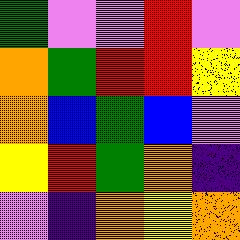[["green", "violet", "violet", "red", "violet"], ["orange", "green", "red", "red", "yellow"], ["orange", "blue", "green", "blue", "violet"], ["yellow", "red", "green", "orange", "indigo"], ["violet", "indigo", "orange", "yellow", "orange"]]